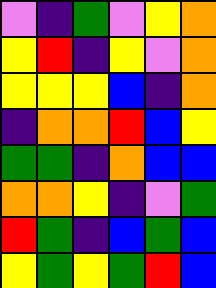[["violet", "indigo", "green", "violet", "yellow", "orange"], ["yellow", "red", "indigo", "yellow", "violet", "orange"], ["yellow", "yellow", "yellow", "blue", "indigo", "orange"], ["indigo", "orange", "orange", "red", "blue", "yellow"], ["green", "green", "indigo", "orange", "blue", "blue"], ["orange", "orange", "yellow", "indigo", "violet", "green"], ["red", "green", "indigo", "blue", "green", "blue"], ["yellow", "green", "yellow", "green", "red", "blue"]]